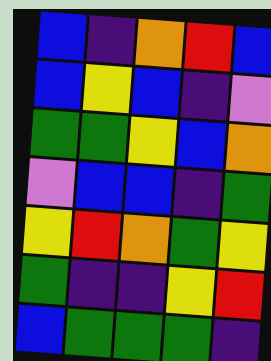[["blue", "indigo", "orange", "red", "blue"], ["blue", "yellow", "blue", "indigo", "violet"], ["green", "green", "yellow", "blue", "orange"], ["violet", "blue", "blue", "indigo", "green"], ["yellow", "red", "orange", "green", "yellow"], ["green", "indigo", "indigo", "yellow", "red"], ["blue", "green", "green", "green", "indigo"]]